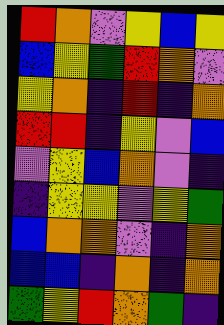[["red", "orange", "violet", "yellow", "blue", "yellow"], ["blue", "yellow", "green", "red", "orange", "violet"], ["yellow", "orange", "indigo", "red", "indigo", "orange"], ["red", "red", "indigo", "yellow", "violet", "blue"], ["violet", "yellow", "blue", "orange", "violet", "indigo"], ["indigo", "yellow", "yellow", "violet", "yellow", "green"], ["blue", "orange", "orange", "violet", "indigo", "orange"], ["blue", "blue", "indigo", "orange", "indigo", "orange"], ["green", "yellow", "red", "orange", "green", "indigo"]]